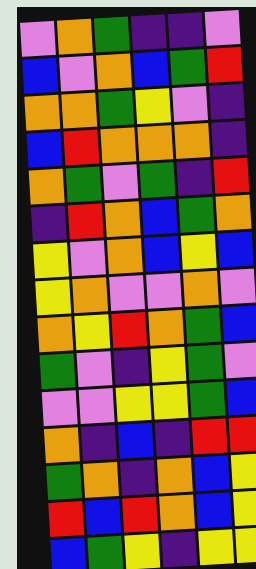[["violet", "orange", "green", "indigo", "indigo", "violet"], ["blue", "violet", "orange", "blue", "green", "red"], ["orange", "orange", "green", "yellow", "violet", "indigo"], ["blue", "red", "orange", "orange", "orange", "indigo"], ["orange", "green", "violet", "green", "indigo", "red"], ["indigo", "red", "orange", "blue", "green", "orange"], ["yellow", "violet", "orange", "blue", "yellow", "blue"], ["yellow", "orange", "violet", "violet", "orange", "violet"], ["orange", "yellow", "red", "orange", "green", "blue"], ["green", "violet", "indigo", "yellow", "green", "violet"], ["violet", "violet", "yellow", "yellow", "green", "blue"], ["orange", "indigo", "blue", "indigo", "red", "red"], ["green", "orange", "indigo", "orange", "blue", "yellow"], ["red", "blue", "red", "orange", "blue", "yellow"], ["blue", "green", "yellow", "indigo", "yellow", "yellow"]]